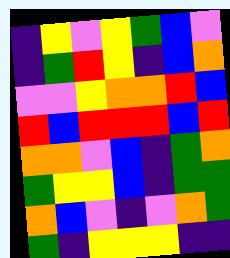[["indigo", "yellow", "violet", "yellow", "green", "blue", "violet"], ["indigo", "green", "red", "yellow", "indigo", "blue", "orange"], ["violet", "violet", "yellow", "orange", "orange", "red", "blue"], ["red", "blue", "red", "red", "red", "blue", "red"], ["orange", "orange", "violet", "blue", "indigo", "green", "orange"], ["green", "yellow", "yellow", "blue", "indigo", "green", "green"], ["orange", "blue", "violet", "indigo", "violet", "orange", "green"], ["green", "indigo", "yellow", "yellow", "yellow", "indigo", "indigo"]]